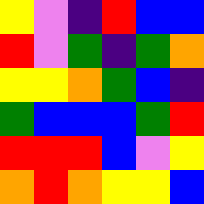[["yellow", "violet", "indigo", "red", "blue", "blue"], ["red", "violet", "green", "indigo", "green", "orange"], ["yellow", "yellow", "orange", "green", "blue", "indigo"], ["green", "blue", "blue", "blue", "green", "red"], ["red", "red", "red", "blue", "violet", "yellow"], ["orange", "red", "orange", "yellow", "yellow", "blue"]]